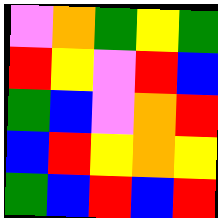[["violet", "orange", "green", "yellow", "green"], ["red", "yellow", "violet", "red", "blue"], ["green", "blue", "violet", "orange", "red"], ["blue", "red", "yellow", "orange", "yellow"], ["green", "blue", "red", "blue", "red"]]